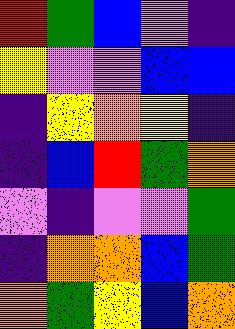[["red", "green", "blue", "violet", "indigo"], ["yellow", "violet", "violet", "blue", "blue"], ["indigo", "yellow", "orange", "yellow", "indigo"], ["indigo", "blue", "red", "green", "orange"], ["violet", "indigo", "violet", "violet", "green"], ["indigo", "orange", "orange", "blue", "green"], ["orange", "green", "yellow", "blue", "orange"]]